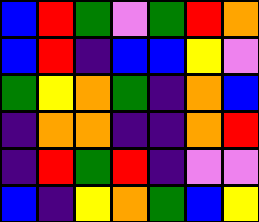[["blue", "red", "green", "violet", "green", "red", "orange"], ["blue", "red", "indigo", "blue", "blue", "yellow", "violet"], ["green", "yellow", "orange", "green", "indigo", "orange", "blue"], ["indigo", "orange", "orange", "indigo", "indigo", "orange", "red"], ["indigo", "red", "green", "red", "indigo", "violet", "violet"], ["blue", "indigo", "yellow", "orange", "green", "blue", "yellow"]]